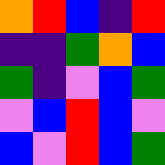[["orange", "red", "blue", "indigo", "red"], ["indigo", "indigo", "green", "orange", "blue"], ["green", "indigo", "violet", "blue", "green"], ["violet", "blue", "red", "blue", "violet"], ["blue", "violet", "red", "blue", "green"]]